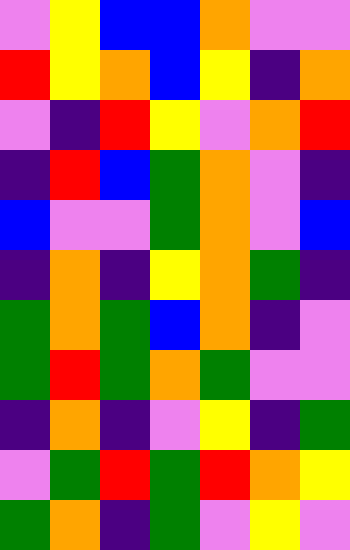[["violet", "yellow", "blue", "blue", "orange", "violet", "violet"], ["red", "yellow", "orange", "blue", "yellow", "indigo", "orange"], ["violet", "indigo", "red", "yellow", "violet", "orange", "red"], ["indigo", "red", "blue", "green", "orange", "violet", "indigo"], ["blue", "violet", "violet", "green", "orange", "violet", "blue"], ["indigo", "orange", "indigo", "yellow", "orange", "green", "indigo"], ["green", "orange", "green", "blue", "orange", "indigo", "violet"], ["green", "red", "green", "orange", "green", "violet", "violet"], ["indigo", "orange", "indigo", "violet", "yellow", "indigo", "green"], ["violet", "green", "red", "green", "red", "orange", "yellow"], ["green", "orange", "indigo", "green", "violet", "yellow", "violet"]]